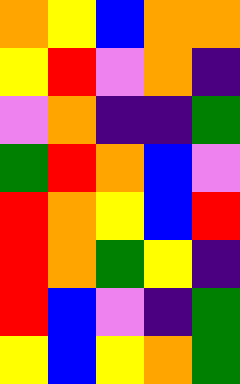[["orange", "yellow", "blue", "orange", "orange"], ["yellow", "red", "violet", "orange", "indigo"], ["violet", "orange", "indigo", "indigo", "green"], ["green", "red", "orange", "blue", "violet"], ["red", "orange", "yellow", "blue", "red"], ["red", "orange", "green", "yellow", "indigo"], ["red", "blue", "violet", "indigo", "green"], ["yellow", "blue", "yellow", "orange", "green"]]